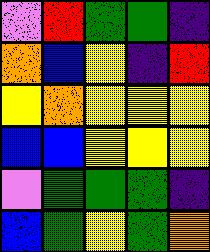[["violet", "red", "green", "green", "indigo"], ["orange", "blue", "yellow", "indigo", "red"], ["yellow", "orange", "yellow", "yellow", "yellow"], ["blue", "blue", "yellow", "yellow", "yellow"], ["violet", "green", "green", "green", "indigo"], ["blue", "green", "yellow", "green", "orange"]]